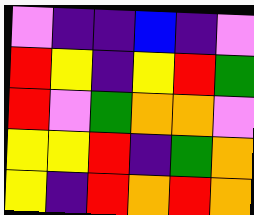[["violet", "indigo", "indigo", "blue", "indigo", "violet"], ["red", "yellow", "indigo", "yellow", "red", "green"], ["red", "violet", "green", "orange", "orange", "violet"], ["yellow", "yellow", "red", "indigo", "green", "orange"], ["yellow", "indigo", "red", "orange", "red", "orange"]]